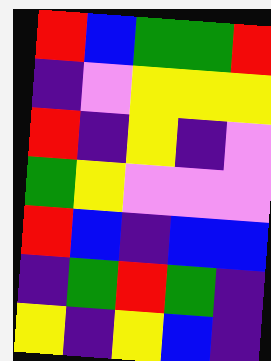[["red", "blue", "green", "green", "red"], ["indigo", "violet", "yellow", "yellow", "yellow"], ["red", "indigo", "yellow", "indigo", "violet"], ["green", "yellow", "violet", "violet", "violet"], ["red", "blue", "indigo", "blue", "blue"], ["indigo", "green", "red", "green", "indigo"], ["yellow", "indigo", "yellow", "blue", "indigo"]]